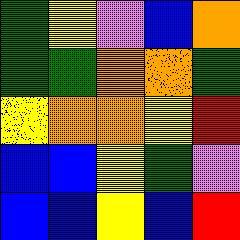[["green", "yellow", "violet", "blue", "orange"], ["green", "green", "orange", "orange", "green"], ["yellow", "orange", "orange", "yellow", "red"], ["blue", "blue", "yellow", "green", "violet"], ["blue", "blue", "yellow", "blue", "red"]]